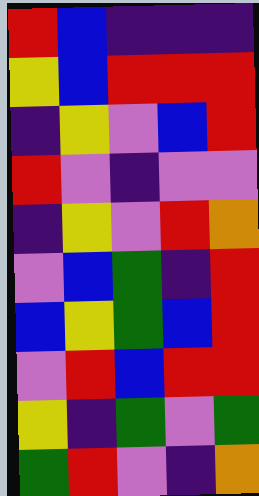[["red", "blue", "indigo", "indigo", "indigo"], ["yellow", "blue", "red", "red", "red"], ["indigo", "yellow", "violet", "blue", "red"], ["red", "violet", "indigo", "violet", "violet"], ["indigo", "yellow", "violet", "red", "orange"], ["violet", "blue", "green", "indigo", "red"], ["blue", "yellow", "green", "blue", "red"], ["violet", "red", "blue", "red", "red"], ["yellow", "indigo", "green", "violet", "green"], ["green", "red", "violet", "indigo", "orange"]]